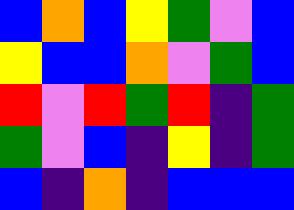[["blue", "orange", "blue", "yellow", "green", "violet", "blue"], ["yellow", "blue", "blue", "orange", "violet", "green", "blue"], ["red", "violet", "red", "green", "red", "indigo", "green"], ["green", "violet", "blue", "indigo", "yellow", "indigo", "green"], ["blue", "indigo", "orange", "indigo", "blue", "blue", "blue"]]